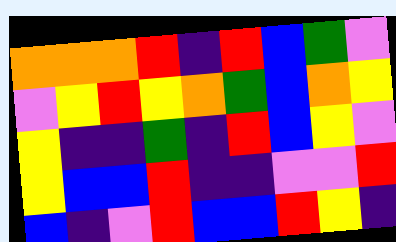[["orange", "orange", "orange", "red", "indigo", "red", "blue", "green", "violet"], ["violet", "yellow", "red", "yellow", "orange", "green", "blue", "orange", "yellow"], ["yellow", "indigo", "indigo", "green", "indigo", "red", "blue", "yellow", "violet"], ["yellow", "blue", "blue", "red", "indigo", "indigo", "violet", "violet", "red"], ["blue", "indigo", "violet", "red", "blue", "blue", "red", "yellow", "indigo"]]